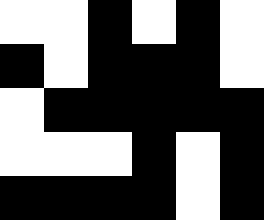[["white", "white", "black", "white", "black", "white"], ["black", "white", "black", "black", "black", "white"], ["white", "black", "black", "black", "black", "black"], ["white", "white", "white", "black", "white", "black"], ["black", "black", "black", "black", "white", "black"]]